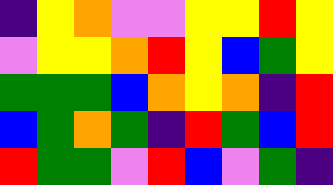[["indigo", "yellow", "orange", "violet", "violet", "yellow", "yellow", "red", "yellow"], ["violet", "yellow", "yellow", "orange", "red", "yellow", "blue", "green", "yellow"], ["green", "green", "green", "blue", "orange", "yellow", "orange", "indigo", "red"], ["blue", "green", "orange", "green", "indigo", "red", "green", "blue", "red"], ["red", "green", "green", "violet", "red", "blue", "violet", "green", "indigo"]]